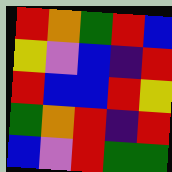[["red", "orange", "green", "red", "blue"], ["yellow", "violet", "blue", "indigo", "red"], ["red", "blue", "blue", "red", "yellow"], ["green", "orange", "red", "indigo", "red"], ["blue", "violet", "red", "green", "green"]]